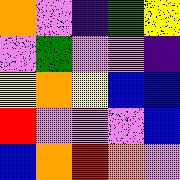[["orange", "violet", "indigo", "green", "yellow"], ["violet", "green", "violet", "violet", "indigo"], ["yellow", "orange", "yellow", "blue", "blue"], ["red", "violet", "violet", "violet", "blue"], ["blue", "orange", "red", "orange", "violet"]]